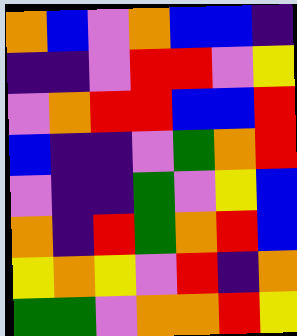[["orange", "blue", "violet", "orange", "blue", "blue", "indigo"], ["indigo", "indigo", "violet", "red", "red", "violet", "yellow"], ["violet", "orange", "red", "red", "blue", "blue", "red"], ["blue", "indigo", "indigo", "violet", "green", "orange", "red"], ["violet", "indigo", "indigo", "green", "violet", "yellow", "blue"], ["orange", "indigo", "red", "green", "orange", "red", "blue"], ["yellow", "orange", "yellow", "violet", "red", "indigo", "orange"], ["green", "green", "violet", "orange", "orange", "red", "yellow"]]